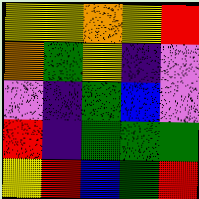[["yellow", "yellow", "orange", "yellow", "red"], ["orange", "green", "yellow", "indigo", "violet"], ["violet", "indigo", "green", "blue", "violet"], ["red", "indigo", "green", "green", "green"], ["yellow", "red", "blue", "green", "red"]]